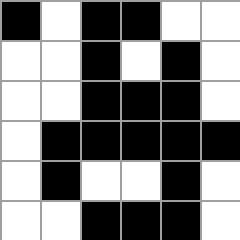[["black", "white", "black", "black", "white", "white"], ["white", "white", "black", "white", "black", "white"], ["white", "white", "black", "black", "black", "white"], ["white", "black", "black", "black", "black", "black"], ["white", "black", "white", "white", "black", "white"], ["white", "white", "black", "black", "black", "white"]]